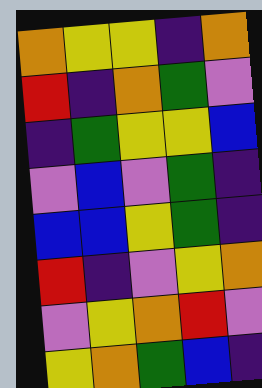[["orange", "yellow", "yellow", "indigo", "orange"], ["red", "indigo", "orange", "green", "violet"], ["indigo", "green", "yellow", "yellow", "blue"], ["violet", "blue", "violet", "green", "indigo"], ["blue", "blue", "yellow", "green", "indigo"], ["red", "indigo", "violet", "yellow", "orange"], ["violet", "yellow", "orange", "red", "violet"], ["yellow", "orange", "green", "blue", "indigo"]]